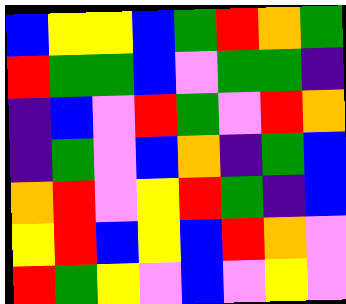[["blue", "yellow", "yellow", "blue", "green", "red", "orange", "green"], ["red", "green", "green", "blue", "violet", "green", "green", "indigo"], ["indigo", "blue", "violet", "red", "green", "violet", "red", "orange"], ["indigo", "green", "violet", "blue", "orange", "indigo", "green", "blue"], ["orange", "red", "violet", "yellow", "red", "green", "indigo", "blue"], ["yellow", "red", "blue", "yellow", "blue", "red", "orange", "violet"], ["red", "green", "yellow", "violet", "blue", "violet", "yellow", "violet"]]